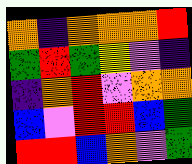[["orange", "indigo", "orange", "orange", "orange", "red"], ["green", "red", "green", "yellow", "violet", "indigo"], ["indigo", "orange", "red", "violet", "orange", "orange"], ["blue", "violet", "red", "red", "blue", "green"], ["red", "red", "blue", "orange", "violet", "green"]]